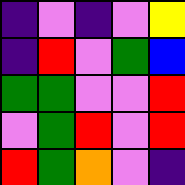[["indigo", "violet", "indigo", "violet", "yellow"], ["indigo", "red", "violet", "green", "blue"], ["green", "green", "violet", "violet", "red"], ["violet", "green", "red", "violet", "red"], ["red", "green", "orange", "violet", "indigo"]]